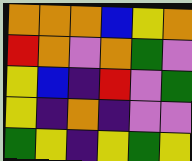[["orange", "orange", "orange", "blue", "yellow", "orange"], ["red", "orange", "violet", "orange", "green", "violet"], ["yellow", "blue", "indigo", "red", "violet", "green"], ["yellow", "indigo", "orange", "indigo", "violet", "violet"], ["green", "yellow", "indigo", "yellow", "green", "yellow"]]